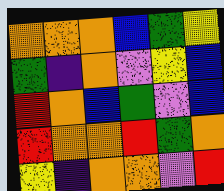[["orange", "orange", "orange", "blue", "green", "yellow"], ["green", "indigo", "orange", "violet", "yellow", "blue"], ["red", "orange", "blue", "green", "violet", "blue"], ["red", "orange", "orange", "red", "green", "orange"], ["yellow", "indigo", "orange", "orange", "violet", "red"]]